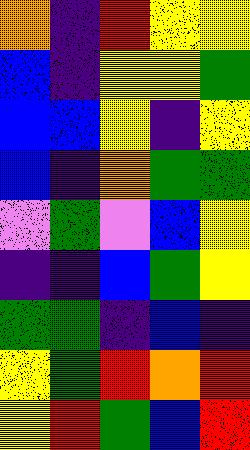[["orange", "indigo", "red", "yellow", "yellow"], ["blue", "indigo", "yellow", "yellow", "green"], ["blue", "blue", "yellow", "indigo", "yellow"], ["blue", "indigo", "orange", "green", "green"], ["violet", "green", "violet", "blue", "yellow"], ["indigo", "indigo", "blue", "green", "yellow"], ["green", "green", "indigo", "blue", "indigo"], ["yellow", "green", "red", "orange", "red"], ["yellow", "red", "green", "blue", "red"]]